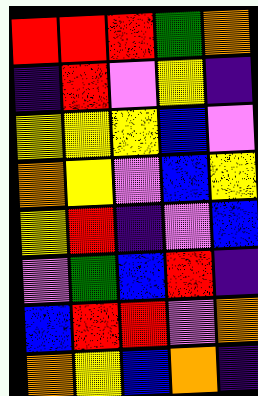[["red", "red", "red", "green", "orange"], ["indigo", "red", "violet", "yellow", "indigo"], ["yellow", "yellow", "yellow", "blue", "violet"], ["orange", "yellow", "violet", "blue", "yellow"], ["yellow", "red", "indigo", "violet", "blue"], ["violet", "green", "blue", "red", "indigo"], ["blue", "red", "red", "violet", "orange"], ["orange", "yellow", "blue", "orange", "indigo"]]